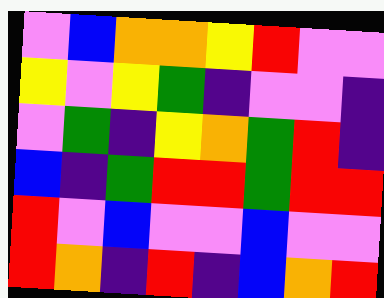[["violet", "blue", "orange", "orange", "yellow", "red", "violet", "violet"], ["yellow", "violet", "yellow", "green", "indigo", "violet", "violet", "indigo"], ["violet", "green", "indigo", "yellow", "orange", "green", "red", "indigo"], ["blue", "indigo", "green", "red", "red", "green", "red", "red"], ["red", "violet", "blue", "violet", "violet", "blue", "violet", "violet"], ["red", "orange", "indigo", "red", "indigo", "blue", "orange", "red"]]